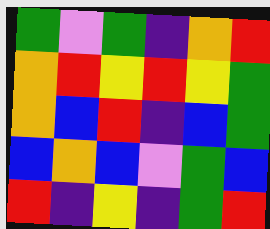[["green", "violet", "green", "indigo", "orange", "red"], ["orange", "red", "yellow", "red", "yellow", "green"], ["orange", "blue", "red", "indigo", "blue", "green"], ["blue", "orange", "blue", "violet", "green", "blue"], ["red", "indigo", "yellow", "indigo", "green", "red"]]